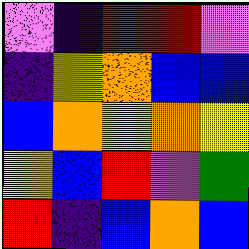[["violet", "indigo", "red", "red", "violet"], ["indigo", "yellow", "orange", "blue", "blue"], ["blue", "orange", "yellow", "orange", "yellow"], ["yellow", "blue", "red", "violet", "green"], ["red", "indigo", "blue", "orange", "blue"]]